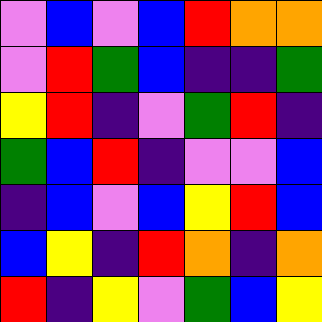[["violet", "blue", "violet", "blue", "red", "orange", "orange"], ["violet", "red", "green", "blue", "indigo", "indigo", "green"], ["yellow", "red", "indigo", "violet", "green", "red", "indigo"], ["green", "blue", "red", "indigo", "violet", "violet", "blue"], ["indigo", "blue", "violet", "blue", "yellow", "red", "blue"], ["blue", "yellow", "indigo", "red", "orange", "indigo", "orange"], ["red", "indigo", "yellow", "violet", "green", "blue", "yellow"]]